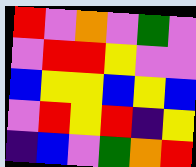[["red", "violet", "orange", "violet", "green", "violet"], ["violet", "red", "red", "yellow", "violet", "violet"], ["blue", "yellow", "yellow", "blue", "yellow", "blue"], ["violet", "red", "yellow", "red", "indigo", "yellow"], ["indigo", "blue", "violet", "green", "orange", "red"]]